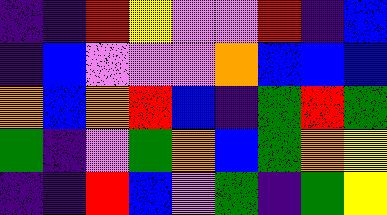[["indigo", "indigo", "red", "yellow", "violet", "violet", "red", "indigo", "blue"], ["indigo", "blue", "violet", "violet", "violet", "orange", "blue", "blue", "blue"], ["orange", "blue", "orange", "red", "blue", "indigo", "green", "red", "green"], ["green", "indigo", "violet", "green", "orange", "blue", "green", "orange", "yellow"], ["indigo", "indigo", "red", "blue", "violet", "green", "indigo", "green", "yellow"]]